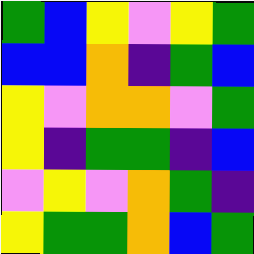[["green", "blue", "yellow", "violet", "yellow", "green"], ["blue", "blue", "orange", "indigo", "green", "blue"], ["yellow", "violet", "orange", "orange", "violet", "green"], ["yellow", "indigo", "green", "green", "indigo", "blue"], ["violet", "yellow", "violet", "orange", "green", "indigo"], ["yellow", "green", "green", "orange", "blue", "green"]]